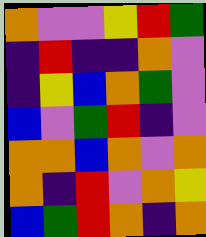[["orange", "violet", "violet", "yellow", "red", "green"], ["indigo", "red", "indigo", "indigo", "orange", "violet"], ["indigo", "yellow", "blue", "orange", "green", "violet"], ["blue", "violet", "green", "red", "indigo", "violet"], ["orange", "orange", "blue", "orange", "violet", "orange"], ["orange", "indigo", "red", "violet", "orange", "yellow"], ["blue", "green", "red", "orange", "indigo", "orange"]]